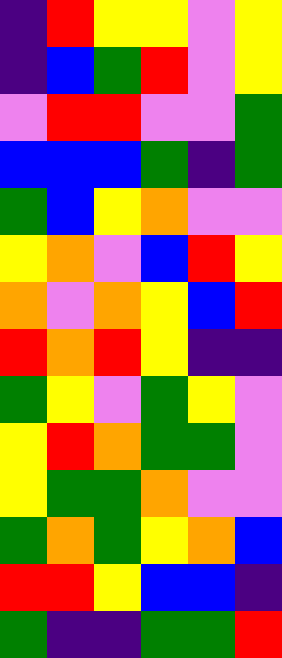[["indigo", "red", "yellow", "yellow", "violet", "yellow"], ["indigo", "blue", "green", "red", "violet", "yellow"], ["violet", "red", "red", "violet", "violet", "green"], ["blue", "blue", "blue", "green", "indigo", "green"], ["green", "blue", "yellow", "orange", "violet", "violet"], ["yellow", "orange", "violet", "blue", "red", "yellow"], ["orange", "violet", "orange", "yellow", "blue", "red"], ["red", "orange", "red", "yellow", "indigo", "indigo"], ["green", "yellow", "violet", "green", "yellow", "violet"], ["yellow", "red", "orange", "green", "green", "violet"], ["yellow", "green", "green", "orange", "violet", "violet"], ["green", "orange", "green", "yellow", "orange", "blue"], ["red", "red", "yellow", "blue", "blue", "indigo"], ["green", "indigo", "indigo", "green", "green", "red"]]